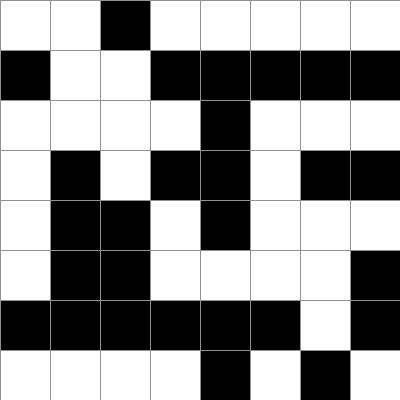[["white", "white", "black", "white", "white", "white", "white", "white"], ["black", "white", "white", "black", "black", "black", "black", "black"], ["white", "white", "white", "white", "black", "white", "white", "white"], ["white", "black", "white", "black", "black", "white", "black", "black"], ["white", "black", "black", "white", "black", "white", "white", "white"], ["white", "black", "black", "white", "white", "white", "white", "black"], ["black", "black", "black", "black", "black", "black", "white", "black"], ["white", "white", "white", "white", "black", "white", "black", "white"]]